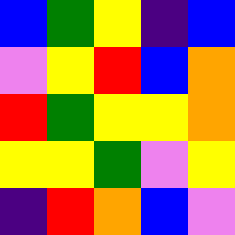[["blue", "green", "yellow", "indigo", "blue"], ["violet", "yellow", "red", "blue", "orange"], ["red", "green", "yellow", "yellow", "orange"], ["yellow", "yellow", "green", "violet", "yellow"], ["indigo", "red", "orange", "blue", "violet"]]